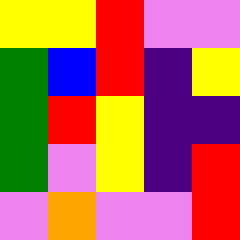[["yellow", "yellow", "red", "violet", "violet"], ["green", "blue", "red", "indigo", "yellow"], ["green", "red", "yellow", "indigo", "indigo"], ["green", "violet", "yellow", "indigo", "red"], ["violet", "orange", "violet", "violet", "red"]]